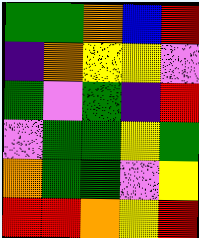[["green", "green", "orange", "blue", "red"], ["indigo", "orange", "yellow", "yellow", "violet"], ["green", "violet", "green", "indigo", "red"], ["violet", "green", "green", "yellow", "green"], ["orange", "green", "green", "violet", "yellow"], ["red", "red", "orange", "yellow", "red"]]